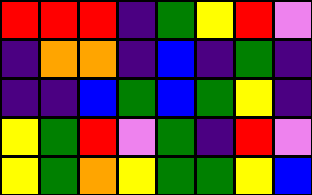[["red", "red", "red", "indigo", "green", "yellow", "red", "violet"], ["indigo", "orange", "orange", "indigo", "blue", "indigo", "green", "indigo"], ["indigo", "indigo", "blue", "green", "blue", "green", "yellow", "indigo"], ["yellow", "green", "red", "violet", "green", "indigo", "red", "violet"], ["yellow", "green", "orange", "yellow", "green", "green", "yellow", "blue"]]